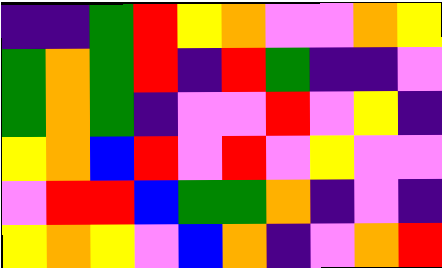[["indigo", "indigo", "green", "red", "yellow", "orange", "violet", "violet", "orange", "yellow"], ["green", "orange", "green", "red", "indigo", "red", "green", "indigo", "indigo", "violet"], ["green", "orange", "green", "indigo", "violet", "violet", "red", "violet", "yellow", "indigo"], ["yellow", "orange", "blue", "red", "violet", "red", "violet", "yellow", "violet", "violet"], ["violet", "red", "red", "blue", "green", "green", "orange", "indigo", "violet", "indigo"], ["yellow", "orange", "yellow", "violet", "blue", "orange", "indigo", "violet", "orange", "red"]]